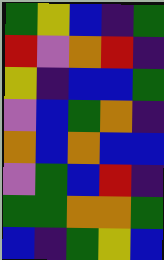[["green", "yellow", "blue", "indigo", "green"], ["red", "violet", "orange", "red", "indigo"], ["yellow", "indigo", "blue", "blue", "green"], ["violet", "blue", "green", "orange", "indigo"], ["orange", "blue", "orange", "blue", "blue"], ["violet", "green", "blue", "red", "indigo"], ["green", "green", "orange", "orange", "green"], ["blue", "indigo", "green", "yellow", "blue"]]